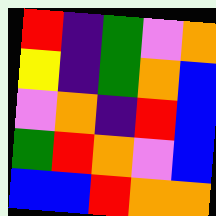[["red", "indigo", "green", "violet", "orange"], ["yellow", "indigo", "green", "orange", "blue"], ["violet", "orange", "indigo", "red", "blue"], ["green", "red", "orange", "violet", "blue"], ["blue", "blue", "red", "orange", "orange"]]